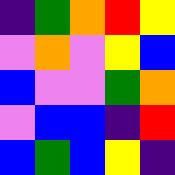[["indigo", "green", "orange", "red", "yellow"], ["violet", "orange", "violet", "yellow", "blue"], ["blue", "violet", "violet", "green", "orange"], ["violet", "blue", "blue", "indigo", "red"], ["blue", "green", "blue", "yellow", "indigo"]]